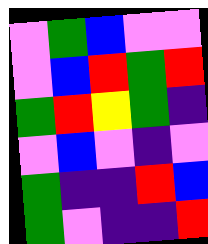[["violet", "green", "blue", "violet", "violet"], ["violet", "blue", "red", "green", "red"], ["green", "red", "yellow", "green", "indigo"], ["violet", "blue", "violet", "indigo", "violet"], ["green", "indigo", "indigo", "red", "blue"], ["green", "violet", "indigo", "indigo", "red"]]